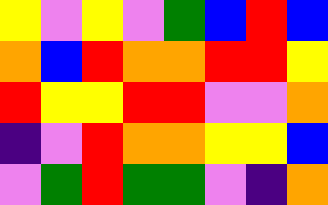[["yellow", "violet", "yellow", "violet", "green", "blue", "red", "blue"], ["orange", "blue", "red", "orange", "orange", "red", "red", "yellow"], ["red", "yellow", "yellow", "red", "red", "violet", "violet", "orange"], ["indigo", "violet", "red", "orange", "orange", "yellow", "yellow", "blue"], ["violet", "green", "red", "green", "green", "violet", "indigo", "orange"]]